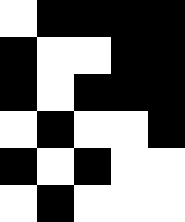[["white", "black", "black", "black", "black"], ["black", "white", "white", "black", "black"], ["black", "white", "black", "black", "black"], ["white", "black", "white", "white", "black"], ["black", "white", "black", "white", "white"], ["white", "black", "white", "white", "white"]]